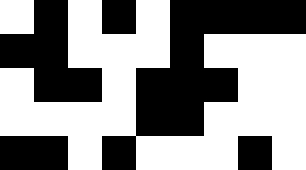[["white", "black", "white", "black", "white", "black", "black", "black", "black"], ["black", "black", "white", "white", "white", "black", "white", "white", "white"], ["white", "black", "black", "white", "black", "black", "black", "white", "white"], ["white", "white", "white", "white", "black", "black", "white", "white", "white"], ["black", "black", "white", "black", "white", "white", "white", "black", "white"]]